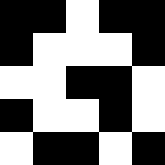[["black", "black", "white", "black", "black"], ["black", "white", "white", "white", "black"], ["white", "white", "black", "black", "white"], ["black", "white", "white", "black", "white"], ["white", "black", "black", "white", "black"]]